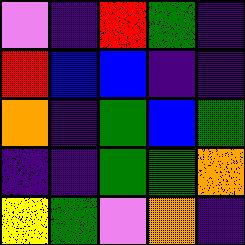[["violet", "indigo", "red", "green", "indigo"], ["red", "blue", "blue", "indigo", "indigo"], ["orange", "indigo", "green", "blue", "green"], ["indigo", "indigo", "green", "green", "orange"], ["yellow", "green", "violet", "orange", "indigo"]]